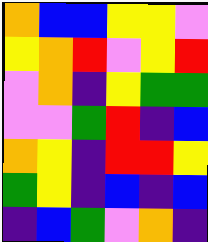[["orange", "blue", "blue", "yellow", "yellow", "violet"], ["yellow", "orange", "red", "violet", "yellow", "red"], ["violet", "orange", "indigo", "yellow", "green", "green"], ["violet", "violet", "green", "red", "indigo", "blue"], ["orange", "yellow", "indigo", "red", "red", "yellow"], ["green", "yellow", "indigo", "blue", "indigo", "blue"], ["indigo", "blue", "green", "violet", "orange", "indigo"]]